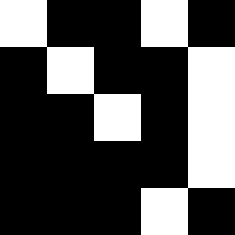[["white", "black", "black", "white", "black"], ["black", "white", "black", "black", "white"], ["black", "black", "white", "black", "white"], ["black", "black", "black", "black", "white"], ["black", "black", "black", "white", "black"]]